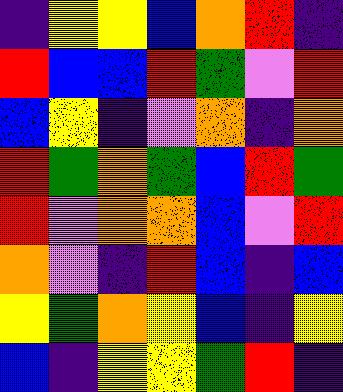[["indigo", "yellow", "yellow", "blue", "orange", "red", "indigo"], ["red", "blue", "blue", "red", "green", "violet", "red"], ["blue", "yellow", "indigo", "violet", "orange", "indigo", "orange"], ["red", "green", "orange", "green", "blue", "red", "green"], ["red", "violet", "orange", "orange", "blue", "violet", "red"], ["orange", "violet", "indigo", "red", "blue", "indigo", "blue"], ["yellow", "green", "orange", "yellow", "blue", "indigo", "yellow"], ["blue", "indigo", "yellow", "yellow", "green", "red", "indigo"]]